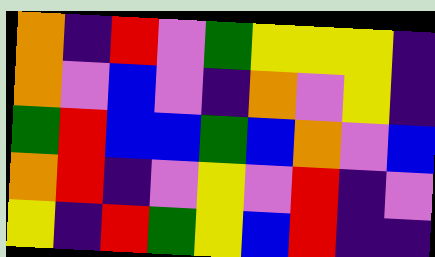[["orange", "indigo", "red", "violet", "green", "yellow", "yellow", "yellow", "indigo"], ["orange", "violet", "blue", "violet", "indigo", "orange", "violet", "yellow", "indigo"], ["green", "red", "blue", "blue", "green", "blue", "orange", "violet", "blue"], ["orange", "red", "indigo", "violet", "yellow", "violet", "red", "indigo", "violet"], ["yellow", "indigo", "red", "green", "yellow", "blue", "red", "indigo", "indigo"]]